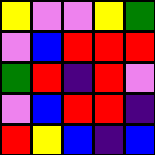[["yellow", "violet", "violet", "yellow", "green"], ["violet", "blue", "red", "red", "red"], ["green", "red", "indigo", "red", "violet"], ["violet", "blue", "red", "red", "indigo"], ["red", "yellow", "blue", "indigo", "blue"]]